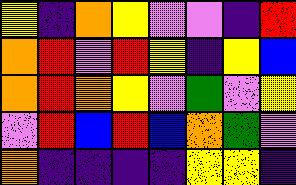[["yellow", "indigo", "orange", "yellow", "violet", "violet", "indigo", "red"], ["orange", "red", "violet", "red", "yellow", "indigo", "yellow", "blue"], ["orange", "red", "orange", "yellow", "violet", "green", "violet", "yellow"], ["violet", "red", "blue", "red", "blue", "orange", "green", "violet"], ["orange", "indigo", "indigo", "indigo", "indigo", "yellow", "yellow", "indigo"]]